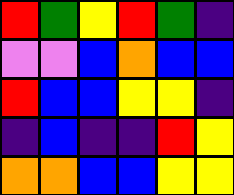[["red", "green", "yellow", "red", "green", "indigo"], ["violet", "violet", "blue", "orange", "blue", "blue"], ["red", "blue", "blue", "yellow", "yellow", "indigo"], ["indigo", "blue", "indigo", "indigo", "red", "yellow"], ["orange", "orange", "blue", "blue", "yellow", "yellow"]]